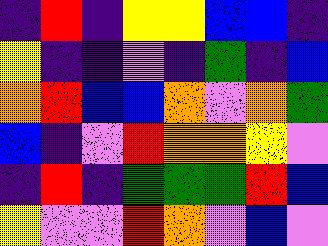[["indigo", "red", "indigo", "yellow", "yellow", "blue", "blue", "indigo"], ["yellow", "indigo", "indigo", "violet", "indigo", "green", "indigo", "blue"], ["orange", "red", "blue", "blue", "orange", "violet", "orange", "green"], ["blue", "indigo", "violet", "red", "orange", "orange", "yellow", "violet"], ["indigo", "red", "indigo", "green", "green", "green", "red", "blue"], ["yellow", "violet", "violet", "red", "orange", "violet", "blue", "violet"]]